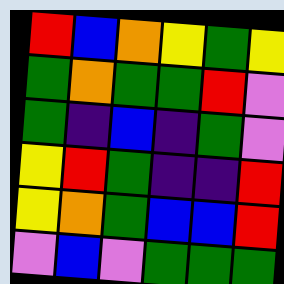[["red", "blue", "orange", "yellow", "green", "yellow"], ["green", "orange", "green", "green", "red", "violet"], ["green", "indigo", "blue", "indigo", "green", "violet"], ["yellow", "red", "green", "indigo", "indigo", "red"], ["yellow", "orange", "green", "blue", "blue", "red"], ["violet", "blue", "violet", "green", "green", "green"]]